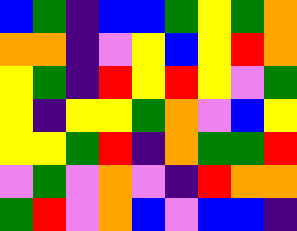[["blue", "green", "indigo", "blue", "blue", "green", "yellow", "green", "orange"], ["orange", "orange", "indigo", "violet", "yellow", "blue", "yellow", "red", "orange"], ["yellow", "green", "indigo", "red", "yellow", "red", "yellow", "violet", "green"], ["yellow", "indigo", "yellow", "yellow", "green", "orange", "violet", "blue", "yellow"], ["yellow", "yellow", "green", "red", "indigo", "orange", "green", "green", "red"], ["violet", "green", "violet", "orange", "violet", "indigo", "red", "orange", "orange"], ["green", "red", "violet", "orange", "blue", "violet", "blue", "blue", "indigo"]]